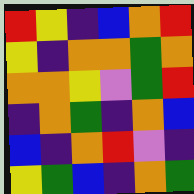[["red", "yellow", "indigo", "blue", "orange", "red"], ["yellow", "indigo", "orange", "orange", "green", "orange"], ["orange", "orange", "yellow", "violet", "green", "red"], ["indigo", "orange", "green", "indigo", "orange", "blue"], ["blue", "indigo", "orange", "red", "violet", "indigo"], ["yellow", "green", "blue", "indigo", "orange", "green"]]